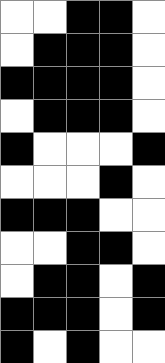[["white", "white", "black", "black", "white"], ["white", "black", "black", "black", "white"], ["black", "black", "black", "black", "white"], ["white", "black", "black", "black", "white"], ["black", "white", "white", "white", "black"], ["white", "white", "white", "black", "white"], ["black", "black", "black", "white", "white"], ["white", "white", "black", "black", "white"], ["white", "black", "black", "white", "black"], ["black", "black", "black", "white", "black"], ["black", "white", "black", "white", "white"]]